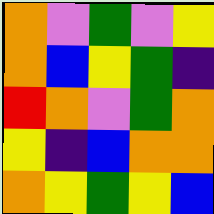[["orange", "violet", "green", "violet", "yellow"], ["orange", "blue", "yellow", "green", "indigo"], ["red", "orange", "violet", "green", "orange"], ["yellow", "indigo", "blue", "orange", "orange"], ["orange", "yellow", "green", "yellow", "blue"]]